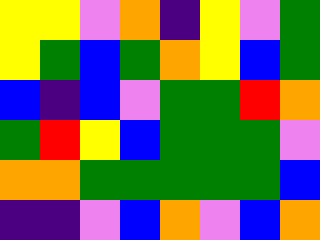[["yellow", "yellow", "violet", "orange", "indigo", "yellow", "violet", "green"], ["yellow", "green", "blue", "green", "orange", "yellow", "blue", "green"], ["blue", "indigo", "blue", "violet", "green", "green", "red", "orange"], ["green", "red", "yellow", "blue", "green", "green", "green", "violet"], ["orange", "orange", "green", "green", "green", "green", "green", "blue"], ["indigo", "indigo", "violet", "blue", "orange", "violet", "blue", "orange"]]